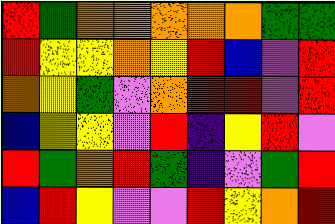[["red", "green", "orange", "orange", "orange", "orange", "orange", "green", "green"], ["red", "yellow", "yellow", "orange", "yellow", "red", "blue", "violet", "red"], ["orange", "yellow", "green", "violet", "orange", "red", "red", "violet", "red"], ["blue", "yellow", "yellow", "violet", "red", "indigo", "yellow", "red", "violet"], ["red", "green", "orange", "red", "green", "indigo", "violet", "green", "red"], ["blue", "red", "yellow", "violet", "violet", "red", "yellow", "orange", "red"]]